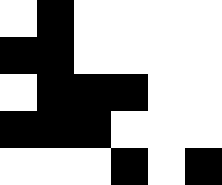[["white", "black", "white", "white", "white", "white"], ["black", "black", "white", "white", "white", "white"], ["white", "black", "black", "black", "white", "white"], ["black", "black", "black", "white", "white", "white"], ["white", "white", "white", "black", "white", "black"]]